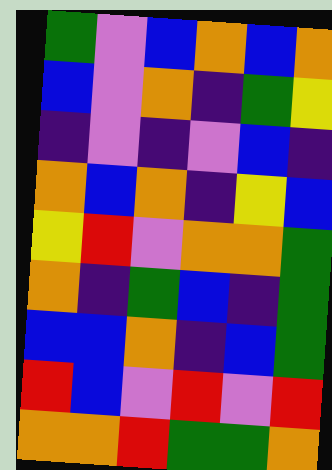[["green", "violet", "blue", "orange", "blue", "orange"], ["blue", "violet", "orange", "indigo", "green", "yellow"], ["indigo", "violet", "indigo", "violet", "blue", "indigo"], ["orange", "blue", "orange", "indigo", "yellow", "blue"], ["yellow", "red", "violet", "orange", "orange", "green"], ["orange", "indigo", "green", "blue", "indigo", "green"], ["blue", "blue", "orange", "indigo", "blue", "green"], ["red", "blue", "violet", "red", "violet", "red"], ["orange", "orange", "red", "green", "green", "orange"]]